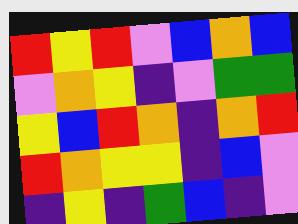[["red", "yellow", "red", "violet", "blue", "orange", "blue"], ["violet", "orange", "yellow", "indigo", "violet", "green", "green"], ["yellow", "blue", "red", "orange", "indigo", "orange", "red"], ["red", "orange", "yellow", "yellow", "indigo", "blue", "violet"], ["indigo", "yellow", "indigo", "green", "blue", "indigo", "violet"]]